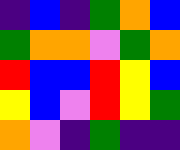[["indigo", "blue", "indigo", "green", "orange", "blue"], ["green", "orange", "orange", "violet", "green", "orange"], ["red", "blue", "blue", "red", "yellow", "blue"], ["yellow", "blue", "violet", "red", "yellow", "green"], ["orange", "violet", "indigo", "green", "indigo", "indigo"]]